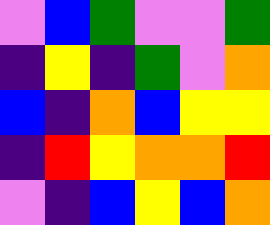[["violet", "blue", "green", "violet", "violet", "green"], ["indigo", "yellow", "indigo", "green", "violet", "orange"], ["blue", "indigo", "orange", "blue", "yellow", "yellow"], ["indigo", "red", "yellow", "orange", "orange", "red"], ["violet", "indigo", "blue", "yellow", "blue", "orange"]]